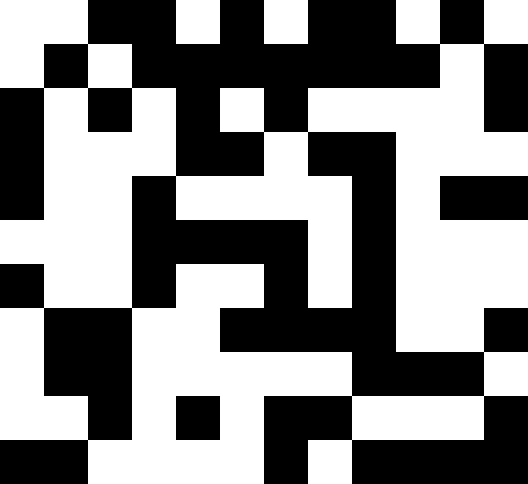[["white", "white", "black", "black", "white", "black", "white", "black", "black", "white", "black", "white"], ["white", "black", "white", "black", "black", "black", "black", "black", "black", "black", "white", "black"], ["black", "white", "black", "white", "black", "white", "black", "white", "white", "white", "white", "black"], ["black", "white", "white", "white", "black", "black", "white", "black", "black", "white", "white", "white"], ["black", "white", "white", "black", "white", "white", "white", "white", "black", "white", "black", "black"], ["white", "white", "white", "black", "black", "black", "black", "white", "black", "white", "white", "white"], ["black", "white", "white", "black", "white", "white", "black", "white", "black", "white", "white", "white"], ["white", "black", "black", "white", "white", "black", "black", "black", "black", "white", "white", "black"], ["white", "black", "black", "white", "white", "white", "white", "white", "black", "black", "black", "white"], ["white", "white", "black", "white", "black", "white", "black", "black", "white", "white", "white", "black"], ["black", "black", "white", "white", "white", "white", "black", "white", "black", "black", "black", "black"]]